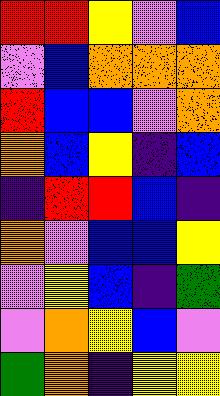[["red", "red", "yellow", "violet", "blue"], ["violet", "blue", "orange", "orange", "orange"], ["red", "blue", "blue", "violet", "orange"], ["orange", "blue", "yellow", "indigo", "blue"], ["indigo", "red", "red", "blue", "indigo"], ["orange", "violet", "blue", "blue", "yellow"], ["violet", "yellow", "blue", "indigo", "green"], ["violet", "orange", "yellow", "blue", "violet"], ["green", "orange", "indigo", "yellow", "yellow"]]